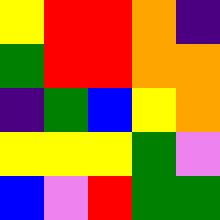[["yellow", "red", "red", "orange", "indigo"], ["green", "red", "red", "orange", "orange"], ["indigo", "green", "blue", "yellow", "orange"], ["yellow", "yellow", "yellow", "green", "violet"], ["blue", "violet", "red", "green", "green"]]